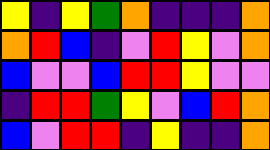[["yellow", "indigo", "yellow", "green", "orange", "indigo", "indigo", "indigo", "orange"], ["orange", "red", "blue", "indigo", "violet", "red", "yellow", "violet", "orange"], ["blue", "violet", "violet", "blue", "red", "red", "yellow", "violet", "violet"], ["indigo", "red", "red", "green", "yellow", "violet", "blue", "red", "orange"], ["blue", "violet", "red", "red", "indigo", "yellow", "indigo", "indigo", "orange"]]